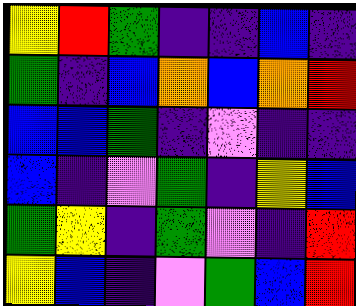[["yellow", "red", "green", "indigo", "indigo", "blue", "indigo"], ["green", "indigo", "blue", "orange", "blue", "orange", "red"], ["blue", "blue", "green", "indigo", "violet", "indigo", "indigo"], ["blue", "indigo", "violet", "green", "indigo", "yellow", "blue"], ["green", "yellow", "indigo", "green", "violet", "indigo", "red"], ["yellow", "blue", "indigo", "violet", "green", "blue", "red"]]